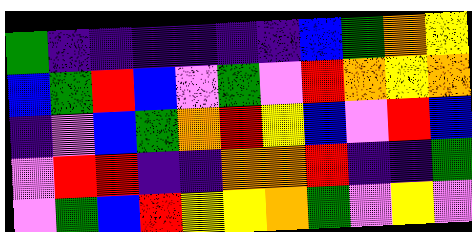[["green", "indigo", "indigo", "indigo", "indigo", "indigo", "indigo", "blue", "green", "orange", "yellow"], ["blue", "green", "red", "blue", "violet", "green", "violet", "red", "orange", "yellow", "orange"], ["indigo", "violet", "blue", "green", "orange", "red", "yellow", "blue", "violet", "red", "blue"], ["violet", "red", "red", "indigo", "indigo", "orange", "orange", "red", "indigo", "indigo", "green"], ["violet", "green", "blue", "red", "yellow", "yellow", "orange", "green", "violet", "yellow", "violet"]]